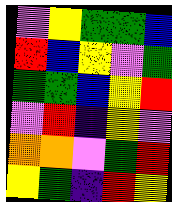[["violet", "yellow", "green", "green", "blue"], ["red", "blue", "yellow", "violet", "green"], ["green", "green", "blue", "yellow", "red"], ["violet", "red", "indigo", "yellow", "violet"], ["orange", "orange", "violet", "green", "red"], ["yellow", "green", "indigo", "red", "yellow"]]